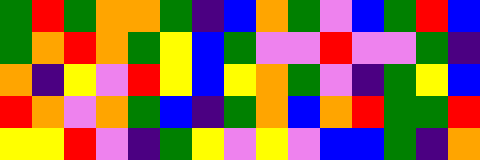[["green", "red", "green", "orange", "orange", "green", "indigo", "blue", "orange", "green", "violet", "blue", "green", "red", "blue"], ["green", "orange", "red", "orange", "green", "yellow", "blue", "green", "violet", "violet", "red", "violet", "violet", "green", "indigo"], ["orange", "indigo", "yellow", "violet", "red", "yellow", "blue", "yellow", "orange", "green", "violet", "indigo", "green", "yellow", "blue"], ["red", "orange", "violet", "orange", "green", "blue", "indigo", "green", "orange", "blue", "orange", "red", "green", "green", "red"], ["yellow", "yellow", "red", "violet", "indigo", "green", "yellow", "violet", "yellow", "violet", "blue", "blue", "green", "indigo", "orange"]]